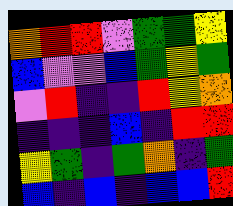[["orange", "red", "red", "violet", "green", "green", "yellow"], ["blue", "violet", "violet", "blue", "green", "yellow", "green"], ["violet", "red", "indigo", "indigo", "red", "yellow", "orange"], ["indigo", "indigo", "indigo", "blue", "indigo", "red", "red"], ["yellow", "green", "indigo", "green", "orange", "indigo", "green"], ["blue", "indigo", "blue", "indigo", "blue", "blue", "red"]]